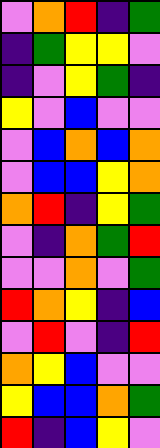[["violet", "orange", "red", "indigo", "green"], ["indigo", "green", "yellow", "yellow", "violet"], ["indigo", "violet", "yellow", "green", "indigo"], ["yellow", "violet", "blue", "violet", "violet"], ["violet", "blue", "orange", "blue", "orange"], ["violet", "blue", "blue", "yellow", "orange"], ["orange", "red", "indigo", "yellow", "green"], ["violet", "indigo", "orange", "green", "red"], ["violet", "violet", "orange", "violet", "green"], ["red", "orange", "yellow", "indigo", "blue"], ["violet", "red", "violet", "indigo", "red"], ["orange", "yellow", "blue", "violet", "violet"], ["yellow", "blue", "blue", "orange", "green"], ["red", "indigo", "blue", "yellow", "violet"]]